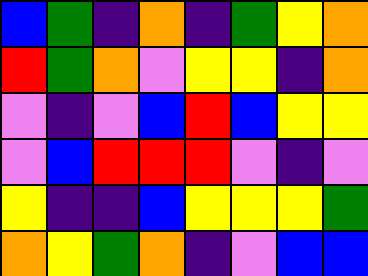[["blue", "green", "indigo", "orange", "indigo", "green", "yellow", "orange"], ["red", "green", "orange", "violet", "yellow", "yellow", "indigo", "orange"], ["violet", "indigo", "violet", "blue", "red", "blue", "yellow", "yellow"], ["violet", "blue", "red", "red", "red", "violet", "indigo", "violet"], ["yellow", "indigo", "indigo", "blue", "yellow", "yellow", "yellow", "green"], ["orange", "yellow", "green", "orange", "indigo", "violet", "blue", "blue"]]